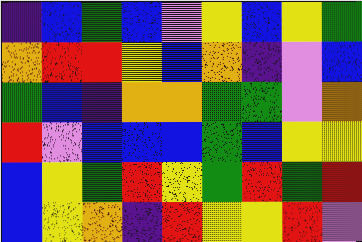[["indigo", "blue", "green", "blue", "violet", "yellow", "blue", "yellow", "green"], ["orange", "red", "red", "yellow", "blue", "orange", "indigo", "violet", "blue"], ["green", "blue", "indigo", "orange", "orange", "green", "green", "violet", "orange"], ["red", "violet", "blue", "blue", "blue", "green", "blue", "yellow", "yellow"], ["blue", "yellow", "green", "red", "yellow", "green", "red", "green", "red"], ["blue", "yellow", "orange", "indigo", "red", "yellow", "yellow", "red", "violet"]]